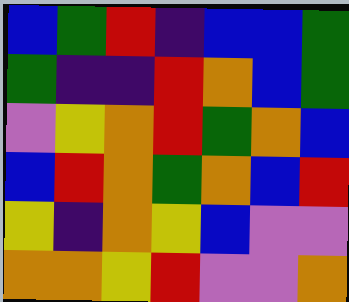[["blue", "green", "red", "indigo", "blue", "blue", "green"], ["green", "indigo", "indigo", "red", "orange", "blue", "green"], ["violet", "yellow", "orange", "red", "green", "orange", "blue"], ["blue", "red", "orange", "green", "orange", "blue", "red"], ["yellow", "indigo", "orange", "yellow", "blue", "violet", "violet"], ["orange", "orange", "yellow", "red", "violet", "violet", "orange"]]